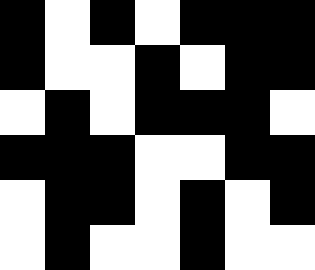[["black", "white", "black", "white", "black", "black", "black"], ["black", "white", "white", "black", "white", "black", "black"], ["white", "black", "white", "black", "black", "black", "white"], ["black", "black", "black", "white", "white", "black", "black"], ["white", "black", "black", "white", "black", "white", "black"], ["white", "black", "white", "white", "black", "white", "white"]]